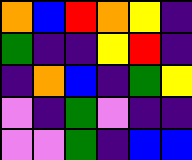[["orange", "blue", "red", "orange", "yellow", "indigo"], ["green", "indigo", "indigo", "yellow", "red", "indigo"], ["indigo", "orange", "blue", "indigo", "green", "yellow"], ["violet", "indigo", "green", "violet", "indigo", "indigo"], ["violet", "violet", "green", "indigo", "blue", "blue"]]